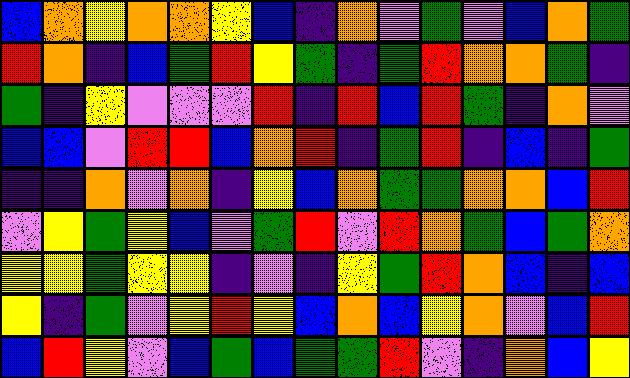[["blue", "orange", "yellow", "orange", "orange", "yellow", "blue", "indigo", "orange", "violet", "green", "violet", "blue", "orange", "green"], ["red", "orange", "indigo", "blue", "green", "red", "yellow", "green", "indigo", "green", "red", "orange", "orange", "green", "indigo"], ["green", "indigo", "yellow", "violet", "violet", "violet", "red", "indigo", "red", "blue", "red", "green", "indigo", "orange", "violet"], ["blue", "blue", "violet", "red", "red", "blue", "orange", "red", "indigo", "green", "red", "indigo", "blue", "indigo", "green"], ["indigo", "indigo", "orange", "violet", "orange", "indigo", "yellow", "blue", "orange", "green", "green", "orange", "orange", "blue", "red"], ["violet", "yellow", "green", "yellow", "blue", "violet", "green", "red", "violet", "red", "orange", "green", "blue", "green", "orange"], ["yellow", "yellow", "green", "yellow", "yellow", "indigo", "violet", "indigo", "yellow", "green", "red", "orange", "blue", "indigo", "blue"], ["yellow", "indigo", "green", "violet", "yellow", "red", "yellow", "blue", "orange", "blue", "yellow", "orange", "violet", "blue", "red"], ["blue", "red", "yellow", "violet", "blue", "green", "blue", "green", "green", "red", "violet", "indigo", "orange", "blue", "yellow"]]